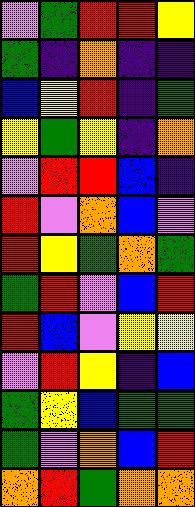[["violet", "green", "red", "red", "yellow"], ["green", "indigo", "orange", "indigo", "indigo"], ["blue", "yellow", "red", "indigo", "green"], ["yellow", "green", "yellow", "indigo", "orange"], ["violet", "red", "red", "blue", "indigo"], ["red", "violet", "orange", "blue", "violet"], ["red", "yellow", "green", "orange", "green"], ["green", "red", "violet", "blue", "red"], ["red", "blue", "violet", "yellow", "yellow"], ["violet", "red", "yellow", "indigo", "blue"], ["green", "yellow", "blue", "green", "green"], ["green", "violet", "orange", "blue", "red"], ["orange", "red", "green", "orange", "orange"]]